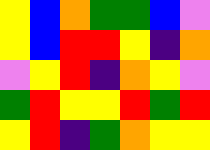[["yellow", "blue", "orange", "green", "green", "blue", "violet"], ["yellow", "blue", "red", "red", "yellow", "indigo", "orange"], ["violet", "yellow", "red", "indigo", "orange", "yellow", "violet"], ["green", "red", "yellow", "yellow", "red", "green", "red"], ["yellow", "red", "indigo", "green", "orange", "yellow", "yellow"]]